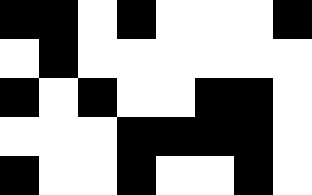[["black", "black", "white", "black", "white", "white", "white", "black"], ["white", "black", "white", "white", "white", "white", "white", "white"], ["black", "white", "black", "white", "white", "black", "black", "white"], ["white", "white", "white", "black", "black", "black", "black", "white"], ["black", "white", "white", "black", "white", "white", "black", "white"]]